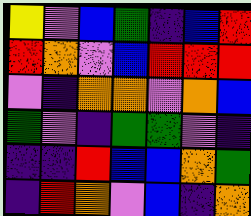[["yellow", "violet", "blue", "green", "indigo", "blue", "red"], ["red", "orange", "violet", "blue", "red", "red", "red"], ["violet", "indigo", "orange", "orange", "violet", "orange", "blue"], ["green", "violet", "indigo", "green", "green", "violet", "indigo"], ["indigo", "indigo", "red", "blue", "blue", "orange", "green"], ["indigo", "red", "orange", "violet", "blue", "indigo", "orange"]]